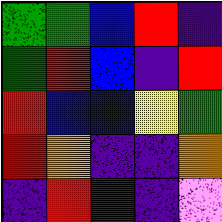[["green", "green", "blue", "red", "indigo"], ["green", "red", "blue", "indigo", "red"], ["red", "blue", "blue", "yellow", "green"], ["red", "orange", "indigo", "indigo", "orange"], ["indigo", "red", "indigo", "indigo", "violet"]]